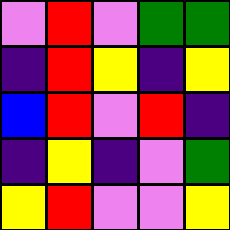[["violet", "red", "violet", "green", "green"], ["indigo", "red", "yellow", "indigo", "yellow"], ["blue", "red", "violet", "red", "indigo"], ["indigo", "yellow", "indigo", "violet", "green"], ["yellow", "red", "violet", "violet", "yellow"]]